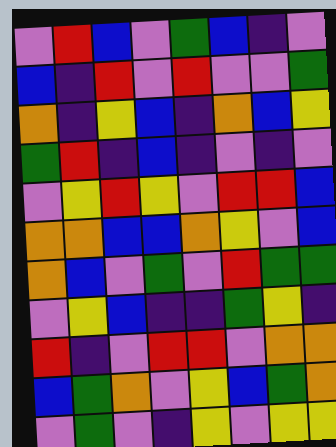[["violet", "red", "blue", "violet", "green", "blue", "indigo", "violet"], ["blue", "indigo", "red", "violet", "red", "violet", "violet", "green"], ["orange", "indigo", "yellow", "blue", "indigo", "orange", "blue", "yellow"], ["green", "red", "indigo", "blue", "indigo", "violet", "indigo", "violet"], ["violet", "yellow", "red", "yellow", "violet", "red", "red", "blue"], ["orange", "orange", "blue", "blue", "orange", "yellow", "violet", "blue"], ["orange", "blue", "violet", "green", "violet", "red", "green", "green"], ["violet", "yellow", "blue", "indigo", "indigo", "green", "yellow", "indigo"], ["red", "indigo", "violet", "red", "red", "violet", "orange", "orange"], ["blue", "green", "orange", "violet", "yellow", "blue", "green", "orange"], ["violet", "green", "violet", "indigo", "yellow", "violet", "yellow", "yellow"]]